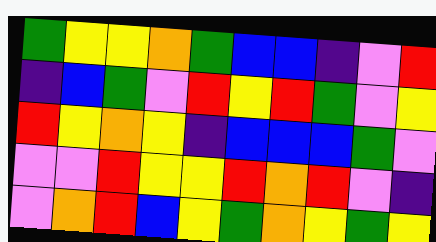[["green", "yellow", "yellow", "orange", "green", "blue", "blue", "indigo", "violet", "red"], ["indigo", "blue", "green", "violet", "red", "yellow", "red", "green", "violet", "yellow"], ["red", "yellow", "orange", "yellow", "indigo", "blue", "blue", "blue", "green", "violet"], ["violet", "violet", "red", "yellow", "yellow", "red", "orange", "red", "violet", "indigo"], ["violet", "orange", "red", "blue", "yellow", "green", "orange", "yellow", "green", "yellow"]]